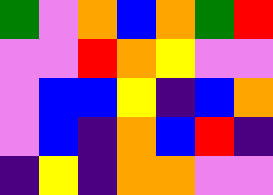[["green", "violet", "orange", "blue", "orange", "green", "red"], ["violet", "violet", "red", "orange", "yellow", "violet", "violet"], ["violet", "blue", "blue", "yellow", "indigo", "blue", "orange"], ["violet", "blue", "indigo", "orange", "blue", "red", "indigo"], ["indigo", "yellow", "indigo", "orange", "orange", "violet", "violet"]]